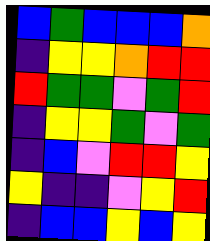[["blue", "green", "blue", "blue", "blue", "orange"], ["indigo", "yellow", "yellow", "orange", "red", "red"], ["red", "green", "green", "violet", "green", "red"], ["indigo", "yellow", "yellow", "green", "violet", "green"], ["indigo", "blue", "violet", "red", "red", "yellow"], ["yellow", "indigo", "indigo", "violet", "yellow", "red"], ["indigo", "blue", "blue", "yellow", "blue", "yellow"]]